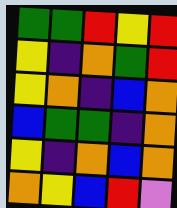[["green", "green", "red", "yellow", "red"], ["yellow", "indigo", "orange", "green", "red"], ["yellow", "orange", "indigo", "blue", "orange"], ["blue", "green", "green", "indigo", "orange"], ["yellow", "indigo", "orange", "blue", "orange"], ["orange", "yellow", "blue", "red", "violet"]]